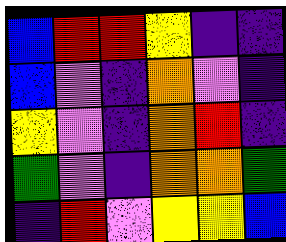[["blue", "red", "red", "yellow", "indigo", "indigo"], ["blue", "violet", "indigo", "orange", "violet", "indigo"], ["yellow", "violet", "indigo", "orange", "red", "indigo"], ["green", "violet", "indigo", "orange", "orange", "green"], ["indigo", "red", "violet", "yellow", "yellow", "blue"]]